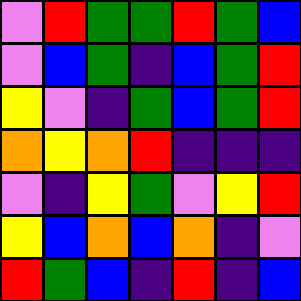[["violet", "red", "green", "green", "red", "green", "blue"], ["violet", "blue", "green", "indigo", "blue", "green", "red"], ["yellow", "violet", "indigo", "green", "blue", "green", "red"], ["orange", "yellow", "orange", "red", "indigo", "indigo", "indigo"], ["violet", "indigo", "yellow", "green", "violet", "yellow", "red"], ["yellow", "blue", "orange", "blue", "orange", "indigo", "violet"], ["red", "green", "blue", "indigo", "red", "indigo", "blue"]]